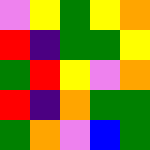[["violet", "yellow", "green", "yellow", "orange"], ["red", "indigo", "green", "green", "yellow"], ["green", "red", "yellow", "violet", "orange"], ["red", "indigo", "orange", "green", "green"], ["green", "orange", "violet", "blue", "green"]]